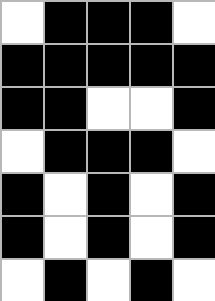[["white", "black", "black", "black", "white"], ["black", "black", "black", "black", "black"], ["black", "black", "white", "white", "black"], ["white", "black", "black", "black", "white"], ["black", "white", "black", "white", "black"], ["black", "white", "black", "white", "black"], ["white", "black", "white", "black", "white"]]